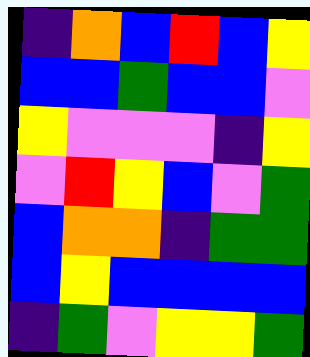[["indigo", "orange", "blue", "red", "blue", "yellow"], ["blue", "blue", "green", "blue", "blue", "violet"], ["yellow", "violet", "violet", "violet", "indigo", "yellow"], ["violet", "red", "yellow", "blue", "violet", "green"], ["blue", "orange", "orange", "indigo", "green", "green"], ["blue", "yellow", "blue", "blue", "blue", "blue"], ["indigo", "green", "violet", "yellow", "yellow", "green"]]